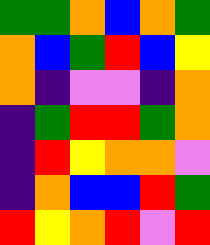[["green", "green", "orange", "blue", "orange", "green"], ["orange", "blue", "green", "red", "blue", "yellow"], ["orange", "indigo", "violet", "violet", "indigo", "orange"], ["indigo", "green", "red", "red", "green", "orange"], ["indigo", "red", "yellow", "orange", "orange", "violet"], ["indigo", "orange", "blue", "blue", "red", "green"], ["red", "yellow", "orange", "red", "violet", "red"]]